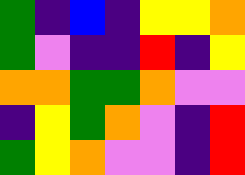[["green", "indigo", "blue", "indigo", "yellow", "yellow", "orange"], ["green", "violet", "indigo", "indigo", "red", "indigo", "yellow"], ["orange", "orange", "green", "green", "orange", "violet", "violet"], ["indigo", "yellow", "green", "orange", "violet", "indigo", "red"], ["green", "yellow", "orange", "violet", "violet", "indigo", "red"]]